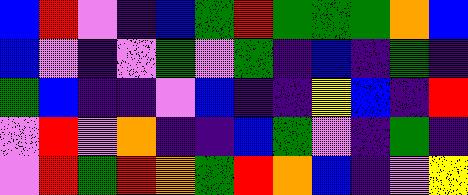[["blue", "red", "violet", "indigo", "blue", "green", "red", "green", "green", "green", "orange", "blue"], ["blue", "violet", "indigo", "violet", "green", "violet", "green", "indigo", "blue", "indigo", "green", "indigo"], ["green", "blue", "indigo", "indigo", "violet", "blue", "indigo", "indigo", "yellow", "blue", "indigo", "red"], ["violet", "red", "violet", "orange", "indigo", "indigo", "blue", "green", "violet", "indigo", "green", "indigo"], ["violet", "red", "green", "red", "orange", "green", "red", "orange", "blue", "indigo", "violet", "yellow"]]